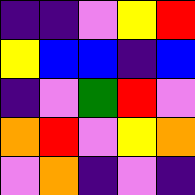[["indigo", "indigo", "violet", "yellow", "red"], ["yellow", "blue", "blue", "indigo", "blue"], ["indigo", "violet", "green", "red", "violet"], ["orange", "red", "violet", "yellow", "orange"], ["violet", "orange", "indigo", "violet", "indigo"]]